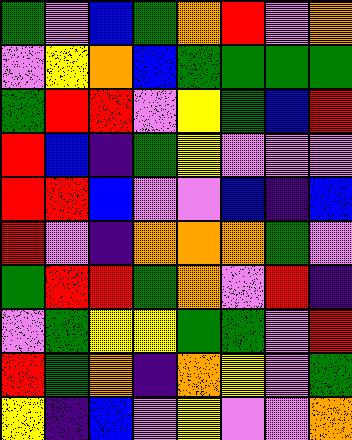[["green", "violet", "blue", "green", "orange", "red", "violet", "orange"], ["violet", "yellow", "orange", "blue", "green", "green", "green", "green"], ["green", "red", "red", "violet", "yellow", "green", "blue", "red"], ["red", "blue", "indigo", "green", "yellow", "violet", "violet", "violet"], ["red", "red", "blue", "violet", "violet", "blue", "indigo", "blue"], ["red", "violet", "indigo", "orange", "orange", "orange", "green", "violet"], ["green", "red", "red", "green", "orange", "violet", "red", "indigo"], ["violet", "green", "yellow", "yellow", "green", "green", "violet", "red"], ["red", "green", "orange", "indigo", "orange", "yellow", "violet", "green"], ["yellow", "indigo", "blue", "violet", "yellow", "violet", "violet", "orange"]]